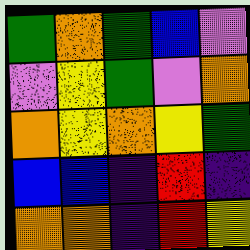[["green", "orange", "green", "blue", "violet"], ["violet", "yellow", "green", "violet", "orange"], ["orange", "yellow", "orange", "yellow", "green"], ["blue", "blue", "indigo", "red", "indigo"], ["orange", "orange", "indigo", "red", "yellow"]]